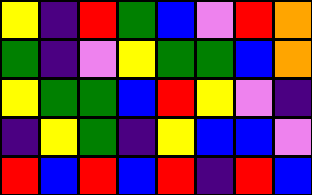[["yellow", "indigo", "red", "green", "blue", "violet", "red", "orange"], ["green", "indigo", "violet", "yellow", "green", "green", "blue", "orange"], ["yellow", "green", "green", "blue", "red", "yellow", "violet", "indigo"], ["indigo", "yellow", "green", "indigo", "yellow", "blue", "blue", "violet"], ["red", "blue", "red", "blue", "red", "indigo", "red", "blue"]]